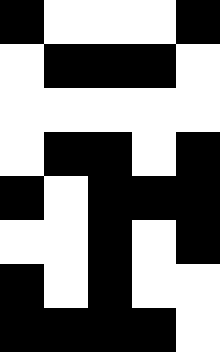[["black", "white", "white", "white", "black"], ["white", "black", "black", "black", "white"], ["white", "white", "white", "white", "white"], ["white", "black", "black", "white", "black"], ["black", "white", "black", "black", "black"], ["white", "white", "black", "white", "black"], ["black", "white", "black", "white", "white"], ["black", "black", "black", "black", "white"]]